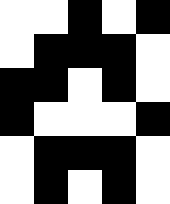[["white", "white", "black", "white", "black"], ["white", "black", "black", "black", "white"], ["black", "black", "white", "black", "white"], ["black", "white", "white", "white", "black"], ["white", "black", "black", "black", "white"], ["white", "black", "white", "black", "white"]]